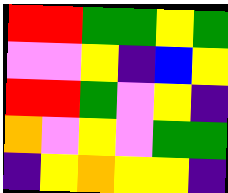[["red", "red", "green", "green", "yellow", "green"], ["violet", "violet", "yellow", "indigo", "blue", "yellow"], ["red", "red", "green", "violet", "yellow", "indigo"], ["orange", "violet", "yellow", "violet", "green", "green"], ["indigo", "yellow", "orange", "yellow", "yellow", "indigo"]]